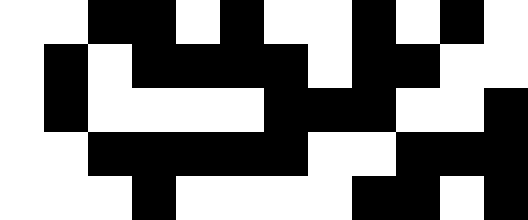[["white", "white", "black", "black", "white", "black", "white", "white", "black", "white", "black", "white"], ["white", "black", "white", "black", "black", "black", "black", "white", "black", "black", "white", "white"], ["white", "black", "white", "white", "white", "white", "black", "black", "black", "white", "white", "black"], ["white", "white", "black", "black", "black", "black", "black", "white", "white", "black", "black", "black"], ["white", "white", "white", "black", "white", "white", "white", "white", "black", "black", "white", "black"]]